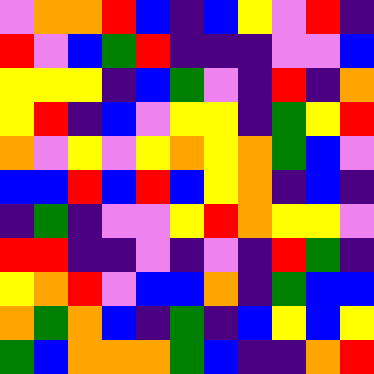[["violet", "orange", "orange", "red", "blue", "indigo", "blue", "yellow", "violet", "red", "indigo"], ["red", "violet", "blue", "green", "red", "indigo", "indigo", "indigo", "violet", "violet", "blue"], ["yellow", "yellow", "yellow", "indigo", "blue", "green", "violet", "indigo", "red", "indigo", "orange"], ["yellow", "red", "indigo", "blue", "violet", "yellow", "yellow", "indigo", "green", "yellow", "red"], ["orange", "violet", "yellow", "violet", "yellow", "orange", "yellow", "orange", "green", "blue", "violet"], ["blue", "blue", "red", "blue", "red", "blue", "yellow", "orange", "indigo", "blue", "indigo"], ["indigo", "green", "indigo", "violet", "violet", "yellow", "red", "orange", "yellow", "yellow", "violet"], ["red", "red", "indigo", "indigo", "violet", "indigo", "violet", "indigo", "red", "green", "indigo"], ["yellow", "orange", "red", "violet", "blue", "blue", "orange", "indigo", "green", "blue", "blue"], ["orange", "green", "orange", "blue", "indigo", "green", "indigo", "blue", "yellow", "blue", "yellow"], ["green", "blue", "orange", "orange", "orange", "green", "blue", "indigo", "indigo", "orange", "red"]]